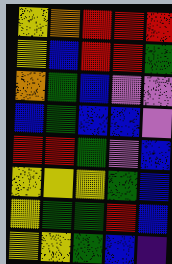[["yellow", "orange", "red", "red", "red"], ["yellow", "blue", "red", "red", "green"], ["orange", "green", "blue", "violet", "violet"], ["blue", "green", "blue", "blue", "violet"], ["red", "red", "green", "violet", "blue"], ["yellow", "yellow", "yellow", "green", "blue"], ["yellow", "green", "green", "red", "blue"], ["yellow", "yellow", "green", "blue", "indigo"]]